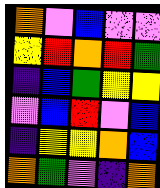[["orange", "violet", "blue", "violet", "violet"], ["yellow", "red", "orange", "red", "green"], ["indigo", "blue", "green", "yellow", "yellow"], ["violet", "blue", "red", "violet", "blue"], ["indigo", "yellow", "yellow", "orange", "blue"], ["orange", "green", "violet", "indigo", "orange"]]